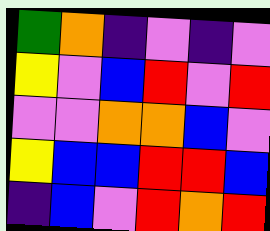[["green", "orange", "indigo", "violet", "indigo", "violet"], ["yellow", "violet", "blue", "red", "violet", "red"], ["violet", "violet", "orange", "orange", "blue", "violet"], ["yellow", "blue", "blue", "red", "red", "blue"], ["indigo", "blue", "violet", "red", "orange", "red"]]